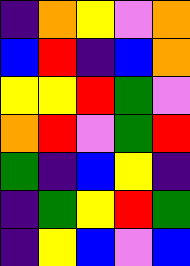[["indigo", "orange", "yellow", "violet", "orange"], ["blue", "red", "indigo", "blue", "orange"], ["yellow", "yellow", "red", "green", "violet"], ["orange", "red", "violet", "green", "red"], ["green", "indigo", "blue", "yellow", "indigo"], ["indigo", "green", "yellow", "red", "green"], ["indigo", "yellow", "blue", "violet", "blue"]]